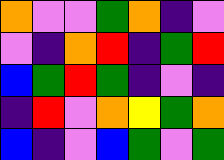[["orange", "violet", "violet", "green", "orange", "indigo", "violet"], ["violet", "indigo", "orange", "red", "indigo", "green", "red"], ["blue", "green", "red", "green", "indigo", "violet", "indigo"], ["indigo", "red", "violet", "orange", "yellow", "green", "orange"], ["blue", "indigo", "violet", "blue", "green", "violet", "green"]]